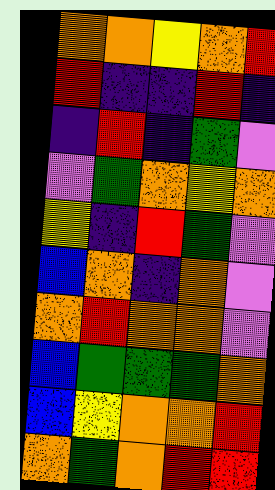[["orange", "orange", "yellow", "orange", "red"], ["red", "indigo", "indigo", "red", "indigo"], ["indigo", "red", "indigo", "green", "violet"], ["violet", "green", "orange", "yellow", "orange"], ["yellow", "indigo", "red", "green", "violet"], ["blue", "orange", "indigo", "orange", "violet"], ["orange", "red", "orange", "orange", "violet"], ["blue", "green", "green", "green", "orange"], ["blue", "yellow", "orange", "orange", "red"], ["orange", "green", "orange", "red", "red"]]